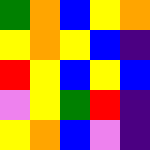[["green", "orange", "blue", "yellow", "orange"], ["yellow", "orange", "yellow", "blue", "indigo"], ["red", "yellow", "blue", "yellow", "blue"], ["violet", "yellow", "green", "red", "indigo"], ["yellow", "orange", "blue", "violet", "indigo"]]